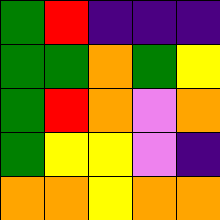[["green", "red", "indigo", "indigo", "indigo"], ["green", "green", "orange", "green", "yellow"], ["green", "red", "orange", "violet", "orange"], ["green", "yellow", "yellow", "violet", "indigo"], ["orange", "orange", "yellow", "orange", "orange"]]